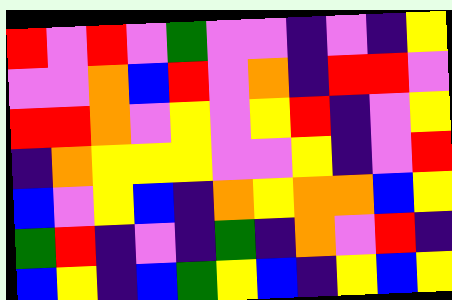[["red", "violet", "red", "violet", "green", "violet", "violet", "indigo", "violet", "indigo", "yellow"], ["violet", "violet", "orange", "blue", "red", "violet", "orange", "indigo", "red", "red", "violet"], ["red", "red", "orange", "violet", "yellow", "violet", "yellow", "red", "indigo", "violet", "yellow"], ["indigo", "orange", "yellow", "yellow", "yellow", "violet", "violet", "yellow", "indigo", "violet", "red"], ["blue", "violet", "yellow", "blue", "indigo", "orange", "yellow", "orange", "orange", "blue", "yellow"], ["green", "red", "indigo", "violet", "indigo", "green", "indigo", "orange", "violet", "red", "indigo"], ["blue", "yellow", "indigo", "blue", "green", "yellow", "blue", "indigo", "yellow", "blue", "yellow"]]